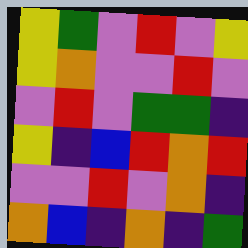[["yellow", "green", "violet", "red", "violet", "yellow"], ["yellow", "orange", "violet", "violet", "red", "violet"], ["violet", "red", "violet", "green", "green", "indigo"], ["yellow", "indigo", "blue", "red", "orange", "red"], ["violet", "violet", "red", "violet", "orange", "indigo"], ["orange", "blue", "indigo", "orange", "indigo", "green"]]